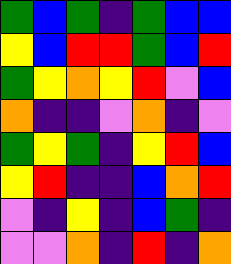[["green", "blue", "green", "indigo", "green", "blue", "blue"], ["yellow", "blue", "red", "red", "green", "blue", "red"], ["green", "yellow", "orange", "yellow", "red", "violet", "blue"], ["orange", "indigo", "indigo", "violet", "orange", "indigo", "violet"], ["green", "yellow", "green", "indigo", "yellow", "red", "blue"], ["yellow", "red", "indigo", "indigo", "blue", "orange", "red"], ["violet", "indigo", "yellow", "indigo", "blue", "green", "indigo"], ["violet", "violet", "orange", "indigo", "red", "indigo", "orange"]]